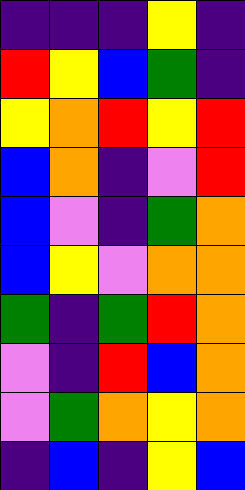[["indigo", "indigo", "indigo", "yellow", "indigo"], ["red", "yellow", "blue", "green", "indigo"], ["yellow", "orange", "red", "yellow", "red"], ["blue", "orange", "indigo", "violet", "red"], ["blue", "violet", "indigo", "green", "orange"], ["blue", "yellow", "violet", "orange", "orange"], ["green", "indigo", "green", "red", "orange"], ["violet", "indigo", "red", "blue", "orange"], ["violet", "green", "orange", "yellow", "orange"], ["indigo", "blue", "indigo", "yellow", "blue"]]